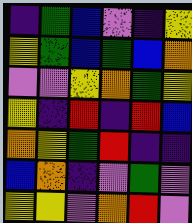[["indigo", "green", "blue", "violet", "indigo", "yellow"], ["yellow", "green", "blue", "green", "blue", "orange"], ["violet", "violet", "yellow", "orange", "green", "yellow"], ["yellow", "indigo", "red", "indigo", "red", "blue"], ["orange", "yellow", "green", "red", "indigo", "indigo"], ["blue", "orange", "indigo", "violet", "green", "violet"], ["yellow", "yellow", "violet", "orange", "red", "violet"]]